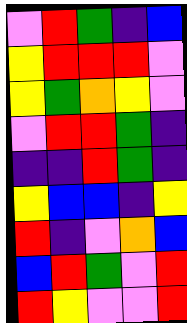[["violet", "red", "green", "indigo", "blue"], ["yellow", "red", "red", "red", "violet"], ["yellow", "green", "orange", "yellow", "violet"], ["violet", "red", "red", "green", "indigo"], ["indigo", "indigo", "red", "green", "indigo"], ["yellow", "blue", "blue", "indigo", "yellow"], ["red", "indigo", "violet", "orange", "blue"], ["blue", "red", "green", "violet", "red"], ["red", "yellow", "violet", "violet", "red"]]